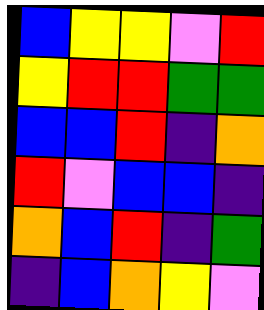[["blue", "yellow", "yellow", "violet", "red"], ["yellow", "red", "red", "green", "green"], ["blue", "blue", "red", "indigo", "orange"], ["red", "violet", "blue", "blue", "indigo"], ["orange", "blue", "red", "indigo", "green"], ["indigo", "blue", "orange", "yellow", "violet"]]